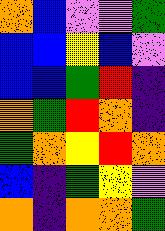[["orange", "blue", "violet", "violet", "green"], ["blue", "blue", "yellow", "blue", "violet"], ["blue", "blue", "green", "red", "indigo"], ["orange", "green", "red", "orange", "indigo"], ["green", "orange", "yellow", "red", "orange"], ["blue", "indigo", "green", "yellow", "violet"], ["orange", "indigo", "orange", "orange", "green"]]